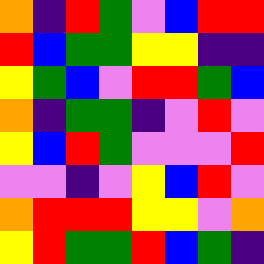[["orange", "indigo", "red", "green", "violet", "blue", "red", "red"], ["red", "blue", "green", "green", "yellow", "yellow", "indigo", "indigo"], ["yellow", "green", "blue", "violet", "red", "red", "green", "blue"], ["orange", "indigo", "green", "green", "indigo", "violet", "red", "violet"], ["yellow", "blue", "red", "green", "violet", "violet", "violet", "red"], ["violet", "violet", "indigo", "violet", "yellow", "blue", "red", "violet"], ["orange", "red", "red", "red", "yellow", "yellow", "violet", "orange"], ["yellow", "red", "green", "green", "red", "blue", "green", "indigo"]]